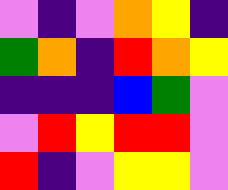[["violet", "indigo", "violet", "orange", "yellow", "indigo"], ["green", "orange", "indigo", "red", "orange", "yellow"], ["indigo", "indigo", "indigo", "blue", "green", "violet"], ["violet", "red", "yellow", "red", "red", "violet"], ["red", "indigo", "violet", "yellow", "yellow", "violet"]]